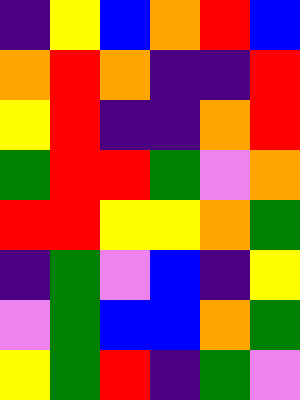[["indigo", "yellow", "blue", "orange", "red", "blue"], ["orange", "red", "orange", "indigo", "indigo", "red"], ["yellow", "red", "indigo", "indigo", "orange", "red"], ["green", "red", "red", "green", "violet", "orange"], ["red", "red", "yellow", "yellow", "orange", "green"], ["indigo", "green", "violet", "blue", "indigo", "yellow"], ["violet", "green", "blue", "blue", "orange", "green"], ["yellow", "green", "red", "indigo", "green", "violet"]]